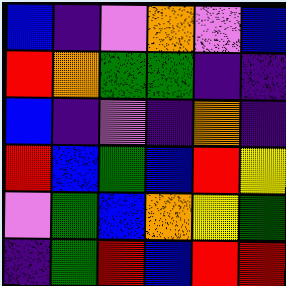[["blue", "indigo", "violet", "orange", "violet", "blue"], ["red", "orange", "green", "green", "indigo", "indigo"], ["blue", "indigo", "violet", "indigo", "orange", "indigo"], ["red", "blue", "green", "blue", "red", "yellow"], ["violet", "green", "blue", "orange", "yellow", "green"], ["indigo", "green", "red", "blue", "red", "red"]]